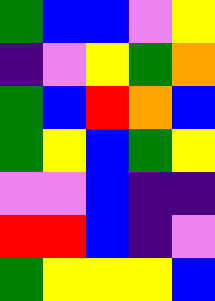[["green", "blue", "blue", "violet", "yellow"], ["indigo", "violet", "yellow", "green", "orange"], ["green", "blue", "red", "orange", "blue"], ["green", "yellow", "blue", "green", "yellow"], ["violet", "violet", "blue", "indigo", "indigo"], ["red", "red", "blue", "indigo", "violet"], ["green", "yellow", "yellow", "yellow", "blue"]]